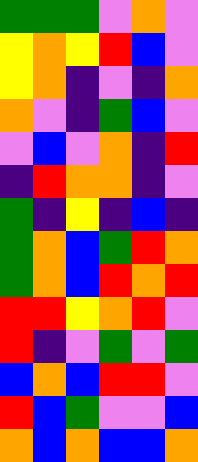[["green", "green", "green", "violet", "orange", "violet"], ["yellow", "orange", "yellow", "red", "blue", "violet"], ["yellow", "orange", "indigo", "violet", "indigo", "orange"], ["orange", "violet", "indigo", "green", "blue", "violet"], ["violet", "blue", "violet", "orange", "indigo", "red"], ["indigo", "red", "orange", "orange", "indigo", "violet"], ["green", "indigo", "yellow", "indigo", "blue", "indigo"], ["green", "orange", "blue", "green", "red", "orange"], ["green", "orange", "blue", "red", "orange", "red"], ["red", "red", "yellow", "orange", "red", "violet"], ["red", "indigo", "violet", "green", "violet", "green"], ["blue", "orange", "blue", "red", "red", "violet"], ["red", "blue", "green", "violet", "violet", "blue"], ["orange", "blue", "orange", "blue", "blue", "orange"]]